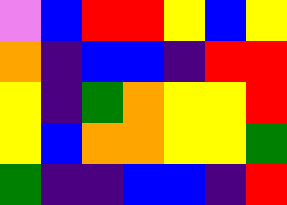[["violet", "blue", "red", "red", "yellow", "blue", "yellow"], ["orange", "indigo", "blue", "blue", "indigo", "red", "red"], ["yellow", "indigo", "green", "orange", "yellow", "yellow", "red"], ["yellow", "blue", "orange", "orange", "yellow", "yellow", "green"], ["green", "indigo", "indigo", "blue", "blue", "indigo", "red"]]